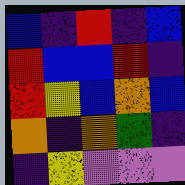[["blue", "indigo", "red", "indigo", "blue"], ["red", "blue", "blue", "red", "indigo"], ["red", "yellow", "blue", "orange", "blue"], ["orange", "indigo", "orange", "green", "indigo"], ["indigo", "yellow", "violet", "violet", "violet"]]